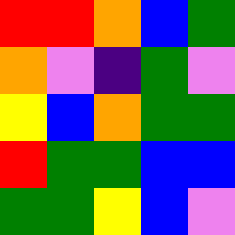[["red", "red", "orange", "blue", "green"], ["orange", "violet", "indigo", "green", "violet"], ["yellow", "blue", "orange", "green", "green"], ["red", "green", "green", "blue", "blue"], ["green", "green", "yellow", "blue", "violet"]]